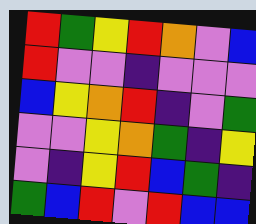[["red", "green", "yellow", "red", "orange", "violet", "blue"], ["red", "violet", "violet", "indigo", "violet", "violet", "violet"], ["blue", "yellow", "orange", "red", "indigo", "violet", "green"], ["violet", "violet", "yellow", "orange", "green", "indigo", "yellow"], ["violet", "indigo", "yellow", "red", "blue", "green", "indigo"], ["green", "blue", "red", "violet", "red", "blue", "blue"]]